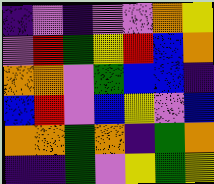[["indigo", "violet", "indigo", "violet", "violet", "orange", "yellow"], ["violet", "red", "green", "yellow", "red", "blue", "orange"], ["orange", "orange", "violet", "green", "blue", "blue", "indigo"], ["blue", "red", "violet", "blue", "yellow", "violet", "blue"], ["orange", "orange", "green", "orange", "indigo", "green", "orange"], ["indigo", "indigo", "green", "violet", "yellow", "green", "yellow"]]